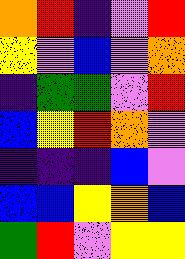[["orange", "red", "indigo", "violet", "red"], ["yellow", "violet", "blue", "violet", "orange"], ["indigo", "green", "green", "violet", "red"], ["blue", "yellow", "red", "orange", "violet"], ["indigo", "indigo", "indigo", "blue", "violet"], ["blue", "blue", "yellow", "orange", "blue"], ["green", "red", "violet", "yellow", "yellow"]]